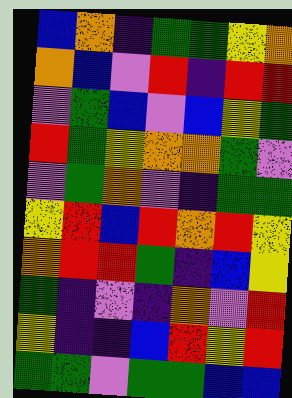[["blue", "orange", "indigo", "green", "green", "yellow", "orange"], ["orange", "blue", "violet", "red", "indigo", "red", "red"], ["violet", "green", "blue", "violet", "blue", "yellow", "green"], ["red", "green", "yellow", "orange", "orange", "green", "violet"], ["violet", "green", "orange", "violet", "indigo", "green", "green"], ["yellow", "red", "blue", "red", "orange", "red", "yellow"], ["orange", "red", "red", "green", "indigo", "blue", "yellow"], ["green", "indigo", "violet", "indigo", "orange", "violet", "red"], ["yellow", "indigo", "indigo", "blue", "red", "yellow", "red"], ["green", "green", "violet", "green", "green", "blue", "blue"]]